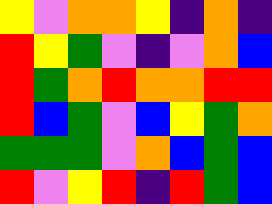[["yellow", "violet", "orange", "orange", "yellow", "indigo", "orange", "indigo"], ["red", "yellow", "green", "violet", "indigo", "violet", "orange", "blue"], ["red", "green", "orange", "red", "orange", "orange", "red", "red"], ["red", "blue", "green", "violet", "blue", "yellow", "green", "orange"], ["green", "green", "green", "violet", "orange", "blue", "green", "blue"], ["red", "violet", "yellow", "red", "indigo", "red", "green", "blue"]]